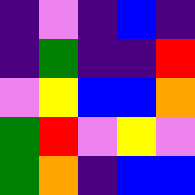[["indigo", "violet", "indigo", "blue", "indigo"], ["indigo", "green", "indigo", "indigo", "red"], ["violet", "yellow", "blue", "blue", "orange"], ["green", "red", "violet", "yellow", "violet"], ["green", "orange", "indigo", "blue", "blue"]]